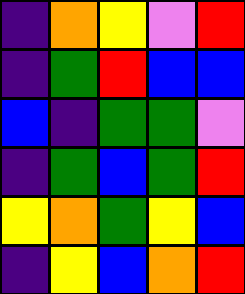[["indigo", "orange", "yellow", "violet", "red"], ["indigo", "green", "red", "blue", "blue"], ["blue", "indigo", "green", "green", "violet"], ["indigo", "green", "blue", "green", "red"], ["yellow", "orange", "green", "yellow", "blue"], ["indigo", "yellow", "blue", "orange", "red"]]